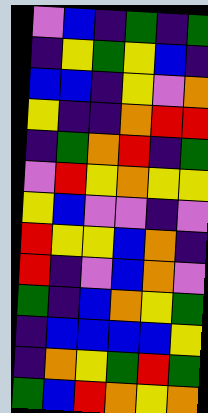[["violet", "blue", "indigo", "green", "indigo", "green"], ["indigo", "yellow", "green", "yellow", "blue", "indigo"], ["blue", "blue", "indigo", "yellow", "violet", "orange"], ["yellow", "indigo", "indigo", "orange", "red", "red"], ["indigo", "green", "orange", "red", "indigo", "green"], ["violet", "red", "yellow", "orange", "yellow", "yellow"], ["yellow", "blue", "violet", "violet", "indigo", "violet"], ["red", "yellow", "yellow", "blue", "orange", "indigo"], ["red", "indigo", "violet", "blue", "orange", "violet"], ["green", "indigo", "blue", "orange", "yellow", "green"], ["indigo", "blue", "blue", "blue", "blue", "yellow"], ["indigo", "orange", "yellow", "green", "red", "green"], ["green", "blue", "red", "orange", "yellow", "orange"]]